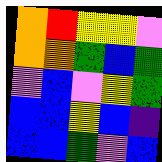[["orange", "red", "yellow", "yellow", "violet"], ["orange", "orange", "green", "blue", "green"], ["violet", "blue", "violet", "yellow", "green"], ["blue", "blue", "yellow", "blue", "indigo"], ["blue", "blue", "green", "violet", "blue"]]